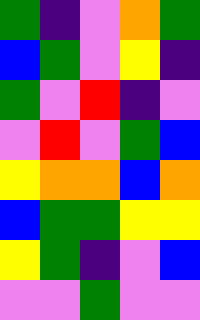[["green", "indigo", "violet", "orange", "green"], ["blue", "green", "violet", "yellow", "indigo"], ["green", "violet", "red", "indigo", "violet"], ["violet", "red", "violet", "green", "blue"], ["yellow", "orange", "orange", "blue", "orange"], ["blue", "green", "green", "yellow", "yellow"], ["yellow", "green", "indigo", "violet", "blue"], ["violet", "violet", "green", "violet", "violet"]]